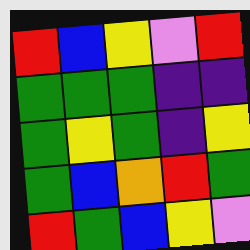[["red", "blue", "yellow", "violet", "red"], ["green", "green", "green", "indigo", "indigo"], ["green", "yellow", "green", "indigo", "yellow"], ["green", "blue", "orange", "red", "green"], ["red", "green", "blue", "yellow", "violet"]]